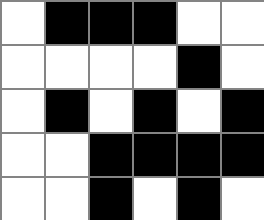[["white", "black", "black", "black", "white", "white"], ["white", "white", "white", "white", "black", "white"], ["white", "black", "white", "black", "white", "black"], ["white", "white", "black", "black", "black", "black"], ["white", "white", "black", "white", "black", "white"]]